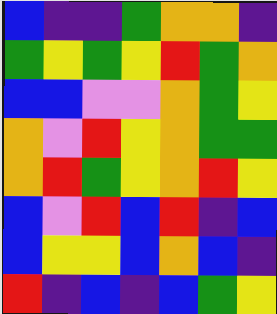[["blue", "indigo", "indigo", "green", "orange", "orange", "indigo"], ["green", "yellow", "green", "yellow", "red", "green", "orange"], ["blue", "blue", "violet", "violet", "orange", "green", "yellow"], ["orange", "violet", "red", "yellow", "orange", "green", "green"], ["orange", "red", "green", "yellow", "orange", "red", "yellow"], ["blue", "violet", "red", "blue", "red", "indigo", "blue"], ["blue", "yellow", "yellow", "blue", "orange", "blue", "indigo"], ["red", "indigo", "blue", "indigo", "blue", "green", "yellow"]]